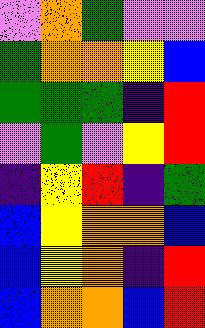[["violet", "orange", "green", "violet", "violet"], ["green", "orange", "orange", "yellow", "blue"], ["green", "green", "green", "indigo", "red"], ["violet", "green", "violet", "yellow", "red"], ["indigo", "yellow", "red", "indigo", "green"], ["blue", "yellow", "orange", "orange", "blue"], ["blue", "yellow", "orange", "indigo", "red"], ["blue", "orange", "orange", "blue", "red"]]